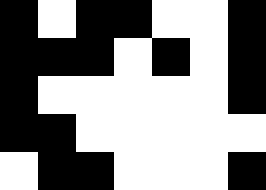[["black", "white", "black", "black", "white", "white", "black"], ["black", "black", "black", "white", "black", "white", "black"], ["black", "white", "white", "white", "white", "white", "black"], ["black", "black", "white", "white", "white", "white", "white"], ["white", "black", "black", "white", "white", "white", "black"]]